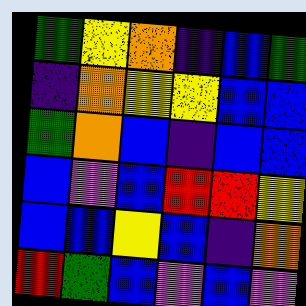[["green", "yellow", "orange", "indigo", "blue", "green"], ["indigo", "orange", "yellow", "yellow", "blue", "blue"], ["green", "orange", "blue", "indigo", "blue", "blue"], ["blue", "violet", "blue", "red", "red", "yellow"], ["blue", "blue", "yellow", "blue", "indigo", "orange"], ["red", "green", "blue", "violet", "blue", "violet"]]